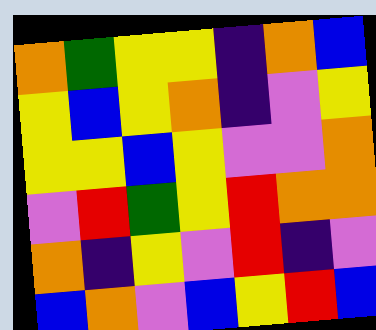[["orange", "green", "yellow", "yellow", "indigo", "orange", "blue"], ["yellow", "blue", "yellow", "orange", "indigo", "violet", "yellow"], ["yellow", "yellow", "blue", "yellow", "violet", "violet", "orange"], ["violet", "red", "green", "yellow", "red", "orange", "orange"], ["orange", "indigo", "yellow", "violet", "red", "indigo", "violet"], ["blue", "orange", "violet", "blue", "yellow", "red", "blue"]]